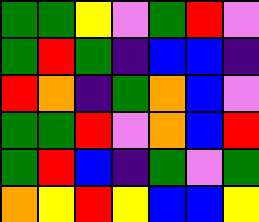[["green", "green", "yellow", "violet", "green", "red", "violet"], ["green", "red", "green", "indigo", "blue", "blue", "indigo"], ["red", "orange", "indigo", "green", "orange", "blue", "violet"], ["green", "green", "red", "violet", "orange", "blue", "red"], ["green", "red", "blue", "indigo", "green", "violet", "green"], ["orange", "yellow", "red", "yellow", "blue", "blue", "yellow"]]